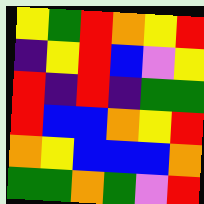[["yellow", "green", "red", "orange", "yellow", "red"], ["indigo", "yellow", "red", "blue", "violet", "yellow"], ["red", "indigo", "red", "indigo", "green", "green"], ["red", "blue", "blue", "orange", "yellow", "red"], ["orange", "yellow", "blue", "blue", "blue", "orange"], ["green", "green", "orange", "green", "violet", "red"]]